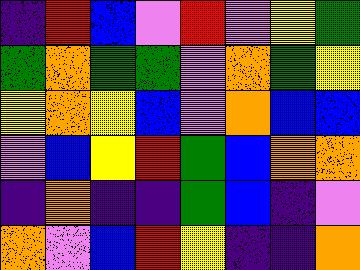[["indigo", "red", "blue", "violet", "red", "violet", "yellow", "green"], ["green", "orange", "green", "green", "violet", "orange", "green", "yellow"], ["yellow", "orange", "yellow", "blue", "violet", "orange", "blue", "blue"], ["violet", "blue", "yellow", "red", "green", "blue", "orange", "orange"], ["indigo", "orange", "indigo", "indigo", "green", "blue", "indigo", "violet"], ["orange", "violet", "blue", "red", "yellow", "indigo", "indigo", "orange"]]